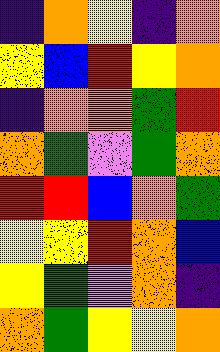[["indigo", "orange", "yellow", "indigo", "orange"], ["yellow", "blue", "red", "yellow", "orange"], ["indigo", "orange", "orange", "green", "red"], ["orange", "green", "violet", "green", "orange"], ["red", "red", "blue", "orange", "green"], ["yellow", "yellow", "red", "orange", "blue"], ["yellow", "green", "violet", "orange", "indigo"], ["orange", "green", "yellow", "yellow", "orange"]]